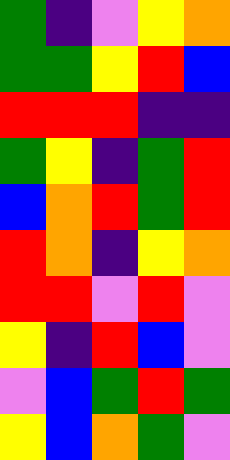[["green", "indigo", "violet", "yellow", "orange"], ["green", "green", "yellow", "red", "blue"], ["red", "red", "red", "indigo", "indigo"], ["green", "yellow", "indigo", "green", "red"], ["blue", "orange", "red", "green", "red"], ["red", "orange", "indigo", "yellow", "orange"], ["red", "red", "violet", "red", "violet"], ["yellow", "indigo", "red", "blue", "violet"], ["violet", "blue", "green", "red", "green"], ["yellow", "blue", "orange", "green", "violet"]]